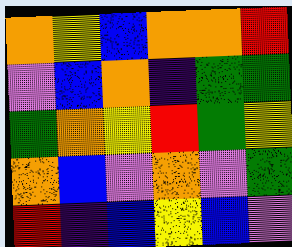[["orange", "yellow", "blue", "orange", "orange", "red"], ["violet", "blue", "orange", "indigo", "green", "green"], ["green", "orange", "yellow", "red", "green", "yellow"], ["orange", "blue", "violet", "orange", "violet", "green"], ["red", "indigo", "blue", "yellow", "blue", "violet"]]